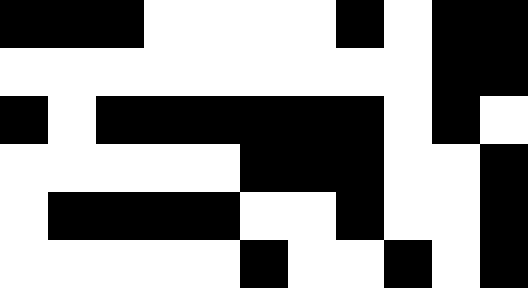[["black", "black", "black", "white", "white", "white", "white", "black", "white", "black", "black"], ["white", "white", "white", "white", "white", "white", "white", "white", "white", "black", "black"], ["black", "white", "black", "black", "black", "black", "black", "black", "white", "black", "white"], ["white", "white", "white", "white", "white", "black", "black", "black", "white", "white", "black"], ["white", "black", "black", "black", "black", "white", "white", "black", "white", "white", "black"], ["white", "white", "white", "white", "white", "black", "white", "white", "black", "white", "black"]]